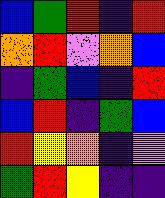[["blue", "green", "red", "indigo", "red"], ["orange", "red", "violet", "orange", "blue"], ["indigo", "green", "blue", "indigo", "red"], ["blue", "red", "indigo", "green", "blue"], ["red", "yellow", "orange", "indigo", "violet"], ["green", "red", "yellow", "indigo", "indigo"]]